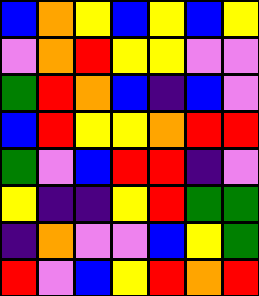[["blue", "orange", "yellow", "blue", "yellow", "blue", "yellow"], ["violet", "orange", "red", "yellow", "yellow", "violet", "violet"], ["green", "red", "orange", "blue", "indigo", "blue", "violet"], ["blue", "red", "yellow", "yellow", "orange", "red", "red"], ["green", "violet", "blue", "red", "red", "indigo", "violet"], ["yellow", "indigo", "indigo", "yellow", "red", "green", "green"], ["indigo", "orange", "violet", "violet", "blue", "yellow", "green"], ["red", "violet", "blue", "yellow", "red", "orange", "red"]]